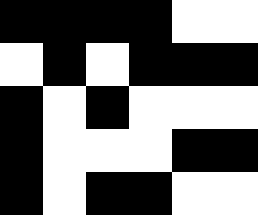[["black", "black", "black", "black", "white", "white"], ["white", "black", "white", "black", "black", "black"], ["black", "white", "black", "white", "white", "white"], ["black", "white", "white", "white", "black", "black"], ["black", "white", "black", "black", "white", "white"]]